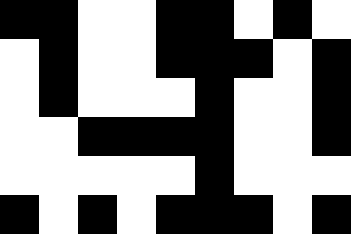[["black", "black", "white", "white", "black", "black", "white", "black", "white"], ["white", "black", "white", "white", "black", "black", "black", "white", "black"], ["white", "black", "white", "white", "white", "black", "white", "white", "black"], ["white", "white", "black", "black", "black", "black", "white", "white", "black"], ["white", "white", "white", "white", "white", "black", "white", "white", "white"], ["black", "white", "black", "white", "black", "black", "black", "white", "black"]]